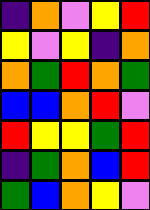[["indigo", "orange", "violet", "yellow", "red"], ["yellow", "violet", "yellow", "indigo", "orange"], ["orange", "green", "red", "orange", "green"], ["blue", "blue", "orange", "red", "violet"], ["red", "yellow", "yellow", "green", "red"], ["indigo", "green", "orange", "blue", "red"], ["green", "blue", "orange", "yellow", "violet"]]